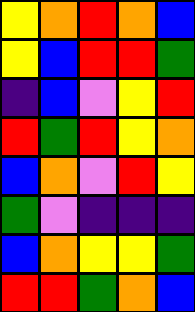[["yellow", "orange", "red", "orange", "blue"], ["yellow", "blue", "red", "red", "green"], ["indigo", "blue", "violet", "yellow", "red"], ["red", "green", "red", "yellow", "orange"], ["blue", "orange", "violet", "red", "yellow"], ["green", "violet", "indigo", "indigo", "indigo"], ["blue", "orange", "yellow", "yellow", "green"], ["red", "red", "green", "orange", "blue"]]